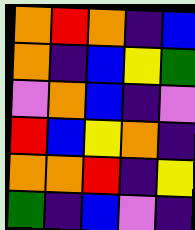[["orange", "red", "orange", "indigo", "blue"], ["orange", "indigo", "blue", "yellow", "green"], ["violet", "orange", "blue", "indigo", "violet"], ["red", "blue", "yellow", "orange", "indigo"], ["orange", "orange", "red", "indigo", "yellow"], ["green", "indigo", "blue", "violet", "indigo"]]